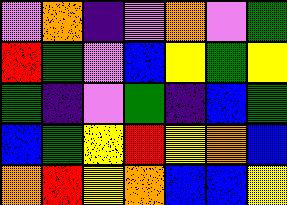[["violet", "orange", "indigo", "violet", "orange", "violet", "green"], ["red", "green", "violet", "blue", "yellow", "green", "yellow"], ["green", "indigo", "violet", "green", "indigo", "blue", "green"], ["blue", "green", "yellow", "red", "yellow", "orange", "blue"], ["orange", "red", "yellow", "orange", "blue", "blue", "yellow"]]